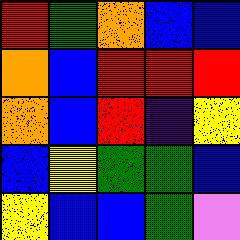[["red", "green", "orange", "blue", "blue"], ["orange", "blue", "red", "red", "red"], ["orange", "blue", "red", "indigo", "yellow"], ["blue", "yellow", "green", "green", "blue"], ["yellow", "blue", "blue", "green", "violet"]]